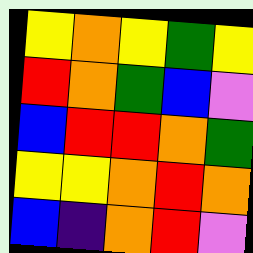[["yellow", "orange", "yellow", "green", "yellow"], ["red", "orange", "green", "blue", "violet"], ["blue", "red", "red", "orange", "green"], ["yellow", "yellow", "orange", "red", "orange"], ["blue", "indigo", "orange", "red", "violet"]]